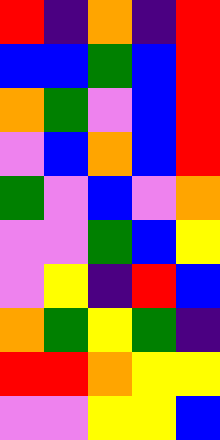[["red", "indigo", "orange", "indigo", "red"], ["blue", "blue", "green", "blue", "red"], ["orange", "green", "violet", "blue", "red"], ["violet", "blue", "orange", "blue", "red"], ["green", "violet", "blue", "violet", "orange"], ["violet", "violet", "green", "blue", "yellow"], ["violet", "yellow", "indigo", "red", "blue"], ["orange", "green", "yellow", "green", "indigo"], ["red", "red", "orange", "yellow", "yellow"], ["violet", "violet", "yellow", "yellow", "blue"]]